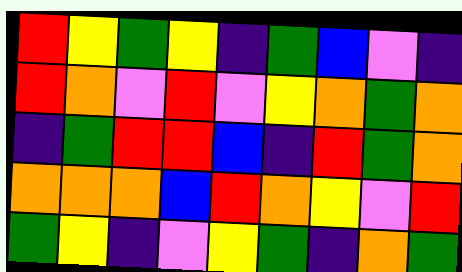[["red", "yellow", "green", "yellow", "indigo", "green", "blue", "violet", "indigo"], ["red", "orange", "violet", "red", "violet", "yellow", "orange", "green", "orange"], ["indigo", "green", "red", "red", "blue", "indigo", "red", "green", "orange"], ["orange", "orange", "orange", "blue", "red", "orange", "yellow", "violet", "red"], ["green", "yellow", "indigo", "violet", "yellow", "green", "indigo", "orange", "green"]]